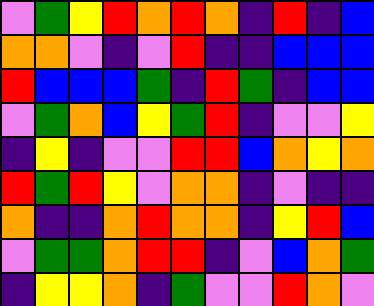[["violet", "green", "yellow", "red", "orange", "red", "orange", "indigo", "red", "indigo", "blue"], ["orange", "orange", "violet", "indigo", "violet", "red", "indigo", "indigo", "blue", "blue", "blue"], ["red", "blue", "blue", "blue", "green", "indigo", "red", "green", "indigo", "blue", "blue"], ["violet", "green", "orange", "blue", "yellow", "green", "red", "indigo", "violet", "violet", "yellow"], ["indigo", "yellow", "indigo", "violet", "violet", "red", "red", "blue", "orange", "yellow", "orange"], ["red", "green", "red", "yellow", "violet", "orange", "orange", "indigo", "violet", "indigo", "indigo"], ["orange", "indigo", "indigo", "orange", "red", "orange", "orange", "indigo", "yellow", "red", "blue"], ["violet", "green", "green", "orange", "red", "red", "indigo", "violet", "blue", "orange", "green"], ["indigo", "yellow", "yellow", "orange", "indigo", "green", "violet", "violet", "red", "orange", "violet"]]